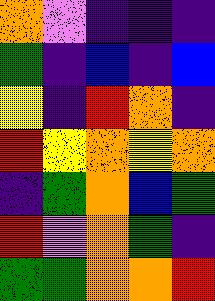[["orange", "violet", "indigo", "indigo", "indigo"], ["green", "indigo", "blue", "indigo", "blue"], ["yellow", "indigo", "red", "orange", "indigo"], ["red", "yellow", "orange", "yellow", "orange"], ["indigo", "green", "orange", "blue", "green"], ["red", "violet", "orange", "green", "indigo"], ["green", "green", "orange", "orange", "red"]]